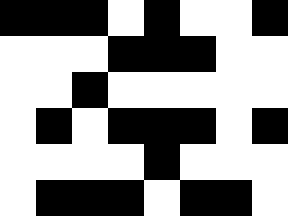[["black", "black", "black", "white", "black", "white", "white", "black"], ["white", "white", "white", "black", "black", "black", "white", "white"], ["white", "white", "black", "white", "white", "white", "white", "white"], ["white", "black", "white", "black", "black", "black", "white", "black"], ["white", "white", "white", "white", "black", "white", "white", "white"], ["white", "black", "black", "black", "white", "black", "black", "white"]]